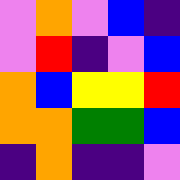[["violet", "orange", "violet", "blue", "indigo"], ["violet", "red", "indigo", "violet", "blue"], ["orange", "blue", "yellow", "yellow", "red"], ["orange", "orange", "green", "green", "blue"], ["indigo", "orange", "indigo", "indigo", "violet"]]